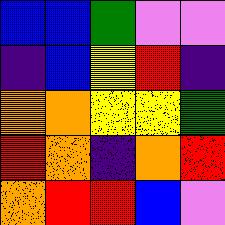[["blue", "blue", "green", "violet", "violet"], ["indigo", "blue", "yellow", "red", "indigo"], ["orange", "orange", "yellow", "yellow", "green"], ["red", "orange", "indigo", "orange", "red"], ["orange", "red", "red", "blue", "violet"]]